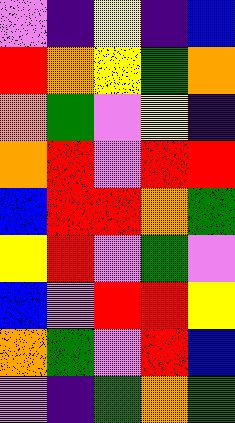[["violet", "indigo", "yellow", "indigo", "blue"], ["red", "orange", "yellow", "green", "orange"], ["orange", "green", "violet", "yellow", "indigo"], ["orange", "red", "violet", "red", "red"], ["blue", "red", "red", "orange", "green"], ["yellow", "red", "violet", "green", "violet"], ["blue", "violet", "red", "red", "yellow"], ["orange", "green", "violet", "red", "blue"], ["violet", "indigo", "green", "orange", "green"]]